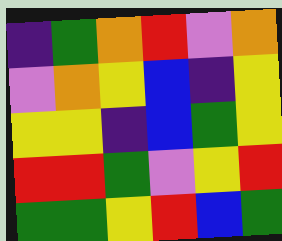[["indigo", "green", "orange", "red", "violet", "orange"], ["violet", "orange", "yellow", "blue", "indigo", "yellow"], ["yellow", "yellow", "indigo", "blue", "green", "yellow"], ["red", "red", "green", "violet", "yellow", "red"], ["green", "green", "yellow", "red", "blue", "green"]]